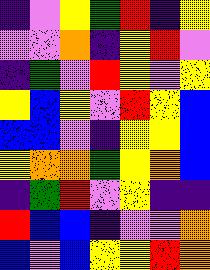[["indigo", "violet", "yellow", "green", "red", "indigo", "yellow"], ["violet", "violet", "orange", "indigo", "yellow", "red", "violet"], ["indigo", "green", "violet", "red", "yellow", "violet", "yellow"], ["yellow", "blue", "yellow", "violet", "red", "yellow", "blue"], ["blue", "blue", "violet", "indigo", "yellow", "yellow", "blue"], ["yellow", "orange", "orange", "green", "yellow", "orange", "blue"], ["indigo", "green", "red", "violet", "yellow", "indigo", "indigo"], ["red", "blue", "blue", "indigo", "violet", "violet", "orange"], ["blue", "violet", "blue", "yellow", "yellow", "red", "orange"]]